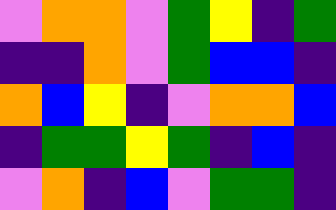[["violet", "orange", "orange", "violet", "green", "yellow", "indigo", "green"], ["indigo", "indigo", "orange", "violet", "green", "blue", "blue", "indigo"], ["orange", "blue", "yellow", "indigo", "violet", "orange", "orange", "blue"], ["indigo", "green", "green", "yellow", "green", "indigo", "blue", "indigo"], ["violet", "orange", "indigo", "blue", "violet", "green", "green", "indigo"]]